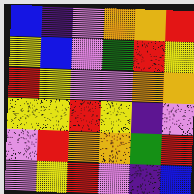[["blue", "indigo", "violet", "orange", "orange", "red"], ["yellow", "blue", "violet", "green", "red", "yellow"], ["red", "yellow", "violet", "violet", "orange", "orange"], ["yellow", "yellow", "red", "yellow", "indigo", "violet"], ["violet", "red", "orange", "orange", "green", "red"], ["violet", "yellow", "red", "violet", "indigo", "blue"]]